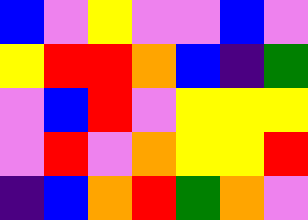[["blue", "violet", "yellow", "violet", "violet", "blue", "violet"], ["yellow", "red", "red", "orange", "blue", "indigo", "green"], ["violet", "blue", "red", "violet", "yellow", "yellow", "yellow"], ["violet", "red", "violet", "orange", "yellow", "yellow", "red"], ["indigo", "blue", "orange", "red", "green", "orange", "violet"]]